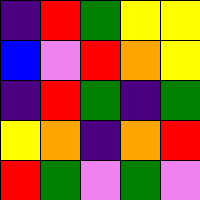[["indigo", "red", "green", "yellow", "yellow"], ["blue", "violet", "red", "orange", "yellow"], ["indigo", "red", "green", "indigo", "green"], ["yellow", "orange", "indigo", "orange", "red"], ["red", "green", "violet", "green", "violet"]]